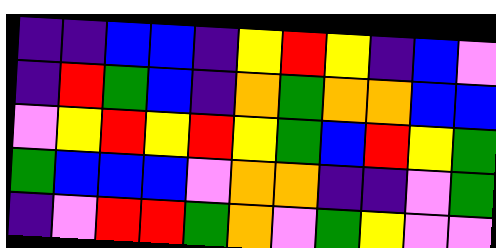[["indigo", "indigo", "blue", "blue", "indigo", "yellow", "red", "yellow", "indigo", "blue", "violet"], ["indigo", "red", "green", "blue", "indigo", "orange", "green", "orange", "orange", "blue", "blue"], ["violet", "yellow", "red", "yellow", "red", "yellow", "green", "blue", "red", "yellow", "green"], ["green", "blue", "blue", "blue", "violet", "orange", "orange", "indigo", "indigo", "violet", "green"], ["indigo", "violet", "red", "red", "green", "orange", "violet", "green", "yellow", "violet", "violet"]]